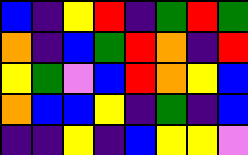[["blue", "indigo", "yellow", "red", "indigo", "green", "red", "green"], ["orange", "indigo", "blue", "green", "red", "orange", "indigo", "red"], ["yellow", "green", "violet", "blue", "red", "orange", "yellow", "blue"], ["orange", "blue", "blue", "yellow", "indigo", "green", "indigo", "blue"], ["indigo", "indigo", "yellow", "indigo", "blue", "yellow", "yellow", "violet"]]